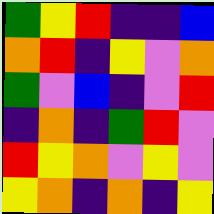[["green", "yellow", "red", "indigo", "indigo", "blue"], ["orange", "red", "indigo", "yellow", "violet", "orange"], ["green", "violet", "blue", "indigo", "violet", "red"], ["indigo", "orange", "indigo", "green", "red", "violet"], ["red", "yellow", "orange", "violet", "yellow", "violet"], ["yellow", "orange", "indigo", "orange", "indigo", "yellow"]]